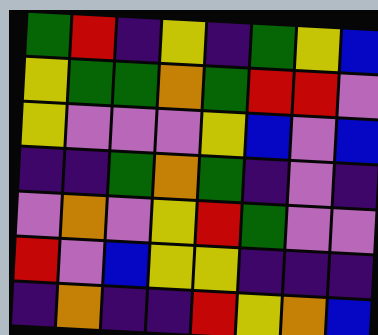[["green", "red", "indigo", "yellow", "indigo", "green", "yellow", "blue"], ["yellow", "green", "green", "orange", "green", "red", "red", "violet"], ["yellow", "violet", "violet", "violet", "yellow", "blue", "violet", "blue"], ["indigo", "indigo", "green", "orange", "green", "indigo", "violet", "indigo"], ["violet", "orange", "violet", "yellow", "red", "green", "violet", "violet"], ["red", "violet", "blue", "yellow", "yellow", "indigo", "indigo", "indigo"], ["indigo", "orange", "indigo", "indigo", "red", "yellow", "orange", "blue"]]